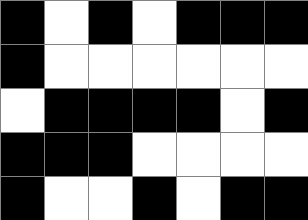[["black", "white", "black", "white", "black", "black", "black"], ["black", "white", "white", "white", "white", "white", "white"], ["white", "black", "black", "black", "black", "white", "black"], ["black", "black", "black", "white", "white", "white", "white"], ["black", "white", "white", "black", "white", "black", "black"]]